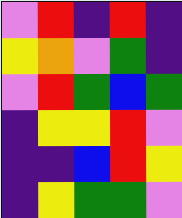[["violet", "red", "indigo", "red", "indigo"], ["yellow", "orange", "violet", "green", "indigo"], ["violet", "red", "green", "blue", "green"], ["indigo", "yellow", "yellow", "red", "violet"], ["indigo", "indigo", "blue", "red", "yellow"], ["indigo", "yellow", "green", "green", "violet"]]